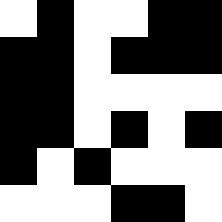[["white", "black", "white", "white", "black", "black"], ["black", "black", "white", "black", "black", "black"], ["black", "black", "white", "white", "white", "white"], ["black", "black", "white", "black", "white", "black"], ["black", "white", "black", "white", "white", "white"], ["white", "white", "white", "black", "black", "white"]]